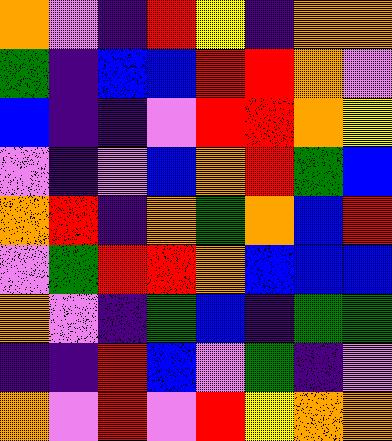[["orange", "violet", "indigo", "red", "yellow", "indigo", "orange", "orange"], ["green", "indigo", "blue", "blue", "red", "red", "orange", "violet"], ["blue", "indigo", "indigo", "violet", "red", "red", "orange", "yellow"], ["violet", "indigo", "violet", "blue", "orange", "red", "green", "blue"], ["orange", "red", "indigo", "orange", "green", "orange", "blue", "red"], ["violet", "green", "red", "red", "orange", "blue", "blue", "blue"], ["orange", "violet", "indigo", "green", "blue", "indigo", "green", "green"], ["indigo", "indigo", "red", "blue", "violet", "green", "indigo", "violet"], ["orange", "violet", "red", "violet", "red", "yellow", "orange", "orange"]]